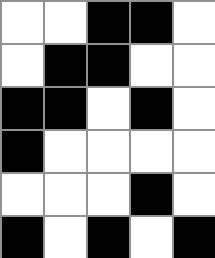[["white", "white", "black", "black", "white"], ["white", "black", "black", "white", "white"], ["black", "black", "white", "black", "white"], ["black", "white", "white", "white", "white"], ["white", "white", "white", "black", "white"], ["black", "white", "black", "white", "black"]]